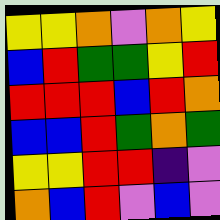[["yellow", "yellow", "orange", "violet", "orange", "yellow"], ["blue", "red", "green", "green", "yellow", "red"], ["red", "red", "red", "blue", "red", "orange"], ["blue", "blue", "red", "green", "orange", "green"], ["yellow", "yellow", "red", "red", "indigo", "violet"], ["orange", "blue", "red", "violet", "blue", "violet"]]